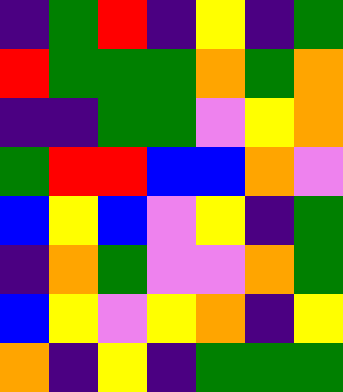[["indigo", "green", "red", "indigo", "yellow", "indigo", "green"], ["red", "green", "green", "green", "orange", "green", "orange"], ["indigo", "indigo", "green", "green", "violet", "yellow", "orange"], ["green", "red", "red", "blue", "blue", "orange", "violet"], ["blue", "yellow", "blue", "violet", "yellow", "indigo", "green"], ["indigo", "orange", "green", "violet", "violet", "orange", "green"], ["blue", "yellow", "violet", "yellow", "orange", "indigo", "yellow"], ["orange", "indigo", "yellow", "indigo", "green", "green", "green"]]